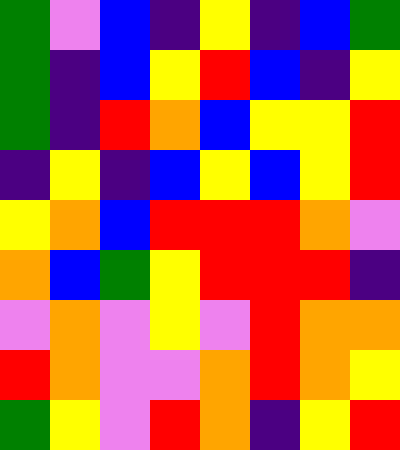[["green", "violet", "blue", "indigo", "yellow", "indigo", "blue", "green"], ["green", "indigo", "blue", "yellow", "red", "blue", "indigo", "yellow"], ["green", "indigo", "red", "orange", "blue", "yellow", "yellow", "red"], ["indigo", "yellow", "indigo", "blue", "yellow", "blue", "yellow", "red"], ["yellow", "orange", "blue", "red", "red", "red", "orange", "violet"], ["orange", "blue", "green", "yellow", "red", "red", "red", "indigo"], ["violet", "orange", "violet", "yellow", "violet", "red", "orange", "orange"], ["red", "orange", "violet", "violet", "orange", "red", "orange", "yellow"], ["green", "yellow", "violet", "red", "orange", "indigo", "yellow", "red"]]